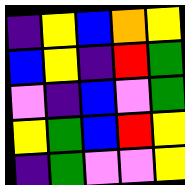[["indigo", "yellow", "blue", "orange", "yellow"], ["blue", "yellow", "indigo", "red", "green"], ["violet", "indigo", "blue", "violet", "green"], ["yellow", "green", "blue", "red", "yellow"], ["indigo", "green", "violet", "violet", "yellow"]]